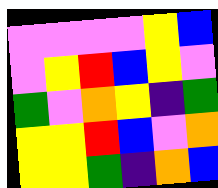[["violet", "violet", "violet", "violet", "yellow", "blue"], ["violet", "yellow", "red", "blue", "yellow", "violet"], ["green", "violet", "orange", "yellow", "indigo", "green"], ["yellow", "yellow", "red", "blue", "violet", "orange"], ["yellow", "yellow", "green", "indigo", "orange", "blue"]]